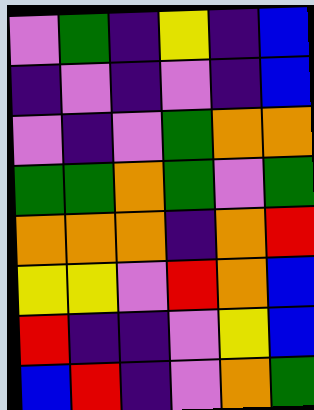[["violet", "green", "indigo", "yellow", "indigo", "blue"], ["indigo", "violet", "indigo", "violet", "indigo", "blue"], ["violet", "indigo", "violet", "green", "orange", "orange"], ["green", "green", "orange", "green", "violet", "green"], ["orange", "orange", "orange", "indigo", "orange", "red"], ["yellow", "yellow", "violet", "red", "orange", "blue"], ["red", "indigo", "indigo", "violet", "yellow", "blue"], ["blue", "red", "indigo", "violet", "orange", "green"]]